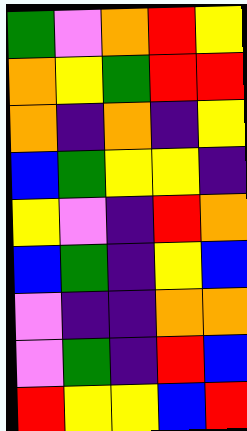[["green", "violet", "orange", "red", "yellow"], ["orange", "yellow", "green", "red", "red"], ["orange", "indigo", "orange", "indigo", "yellow"], ["blue", "green", "yellow", "yellow", "indigo"], ["yellow", "violet", "indigo", "red", "orange"], ["blue", "green", "indigo", "yellow", "blue"], ["violet", "indigo", "indigo", "orange", "orange"], ["violet", "green", "indigo", "red", "blue"], ["red", "yellow", "yellow", "blue", "red"]]